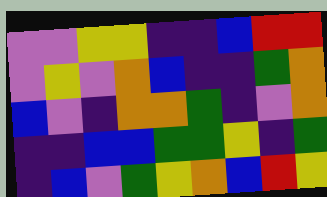[["violet", "violet", "yellow", "yellow", "indigo", "indigo", "blue", "red", "red"], ["violet", "yellow", "violet", "orange", "blue", "indigo", "indigo", "green", "orange"], ["blue", "violet", "indigo", "orange", "orange", "green", "indigo", "violet", "orange"], ["indigo", "indigo", "blue", "blue", "green", "green", "yellow", "indigo", "green"], ["indigo", "blue", "violet", "green", "yellow", "orange", "blue", "red", "yellow"]]